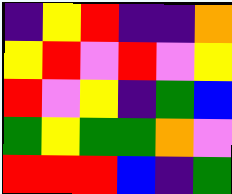[["indigo", "yellow", "red", "indigo", "indigo", "orange"], ["yellow", "red", "violet", "red", "violet", "yellow"], ["red", "violet", "yellow", "indigo", "green", "blue"], ["green", "yellow", "green", "green", "orange", "violet"], ["red", "red", "red", "blue", "indigo", "green"]]